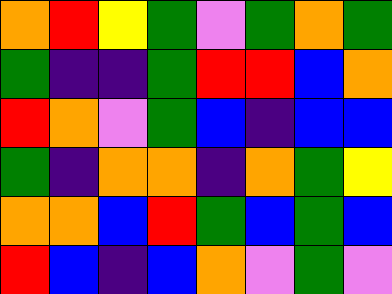[["orange", "red", "yellow", "green", "violet", "green", "orange", "green"], ["green", "indigo", "indigo", "green", "red", "red", "blue", "orange"], ["red", "orange", "violet", "green", "blue", "indigo", "blue", "blue"], ["green", "indigo", "orange", "orange", "indigo", "orange", "green", "yellow"], ["orange", "orange", "blue", "red", "green", "blue", "green", "blue"], ["red", "blue", "indigo", "blue", "orange", "violet", "green", "violet"]]